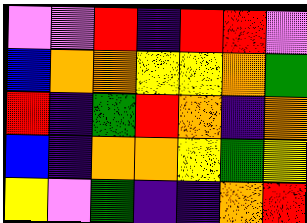[["violet", "violet", "red", "indigo", "red", "red", "violet"], ["blue", "orange", "orange", "yellow", "yellow", "orange", "green"], ["red", "indigo", "green", "red", "orange", "indigo", "orange"], ["blue", "indigo", "orange", "orange", "yellow", "green", "yellow"], ["yellow", "violet", "green", "indigo", "indigo", "orange", "red"]]